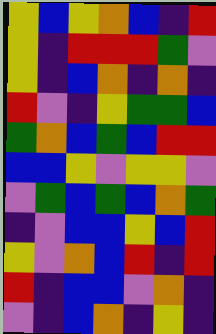[["yellow", "blue", "yellow", "orange", "blue", "indigo", "red"], ["yellow", "indigo", "red", "red", "red", "green", "violet"], ["yellow", "indigo", "blue", "orange", "indigo", "orange", "indigo"], ["red", "violet", "indigo", "yellow", "green", "green", "blue"], ["green", "orange", "blue", "green", "blue", "red", "red"], ["blue", "blue", "yellow", "violet", "yellow", "yellow", "violet"], ["violet", "green", "blue", "green", "blue", "orange", "green"], ["indigo", "violet", "blue", "blue", "yellow", "blue", "red"], ["yellow", "violet", "orange", "blue", "red", "indigo", "red"], ["red", "indigo", "blue", "blue", "violet", "orange", "indigo"], ["violet", "indigo", "blue", "orange", "indigo", "yellow", "indigo"]]